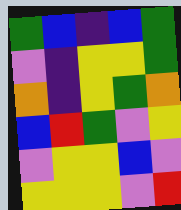[["green", "blue", "indigo", "blue", "green"], ["violet", "indigo", "yellow", "yellow", "green"], ["orange", "indigo", "yellow", "green", "orange"], ["blue", "red", "green", "violet", "yellow"], ["violet", "yellow", "yellow", "blue", "violet"], ["yellow", "yellow", "yellow", "violet", "red"]]